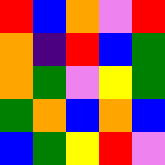[["red", "blue", "orange", "violet", "red"], ["orange", "indigo", "red", "blue", "green"], ["orange", "green", "violet", "yellow", "green"], ["green", "orange", "blue", "orange", "blue"], ["blue", "green", "yellow", "red", "violet"]]